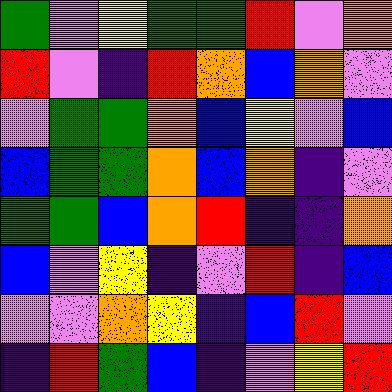[["green", "violet", "yellow", "green", "green", "red", "violet", "orange"], ["red", "violet", "indigo", "red", "orange", "blue", "orange", "violet"], ["violet", "green", "green", "orange", "blue", "yellow", "violet", "blue"], ["blue", "green", "green", "orange", "blue", "orange", "indigo", "violet"], ["green", "green", "blue", "orange", "red", "indigo", "indigo", "orange"], ["blue", "violet", "yellow", "indigo", "violet", "red", "indigo", "blue"], ["violet", "violet", "orange", "yellow", "indigo", "blue", "red", "violet"], ["indigo", "red", "green", "blue", "indigo", "violet", "yellow", "red"]]